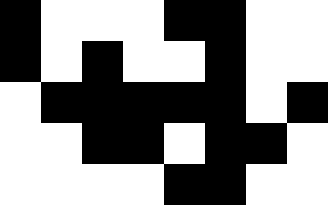[["black", "white", "white", "white", "black", "black", "white", "white"], ["black", "white", "black", "white", "white", "black", "white", "white"], ["white", "black", "black", "black", "black", "black", "white", "black"], ["white", "white", "black", "black", "white", "black", "black", "white"], ["white", "white", "white", "white", "black", "black", "white", "white"]]